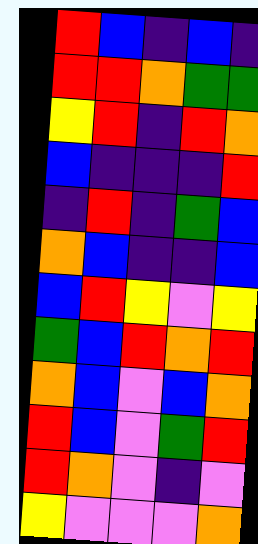[["red", "blue", "indigo", "blue", "indigo"], ["red", "red", "orange", "green", "green"], ["yellow", "red", "indigo", "red", "orange"], ["blue", "indigo", "indigo", "indigo", "red"], ["indigo", "red", "indigo", "green", "blue"], ["orange", "blue", "indigo", "indigo", "blue"], ["blue", "red", "yellow", "violet", "yellow"], ["green", "blue", "red", "orange", "red"], ["orange", "blue", "violet", "blue", "orange"], ["red", "blue", "violet", "green", "red"], ["red", "orange", "violet", "indigo", "violet"], ["yellow", "violet", "violet", "violet", "orange"]]